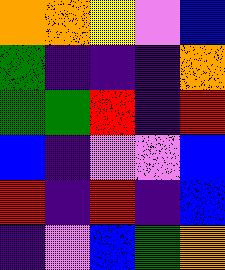[["orange", "orange", "yellow", "violet", "blue"], ["green", "indigo", "indigo", "indigo", "orange"], ["green", "green", "red", "indigo", "red"], ["blue", "indigo", "violet", "violet", "blue"], ["red", "indigo", "red", "indigo", "blue"], ["indigo", "violet", "blue", "green", "orange"]]